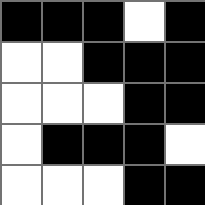[["black", "black", "black", "white", "black"], ["white", "white", "black", "black", "black"], ["white", "white", "white", "black", "black"], ["white", "black", "black", "black", "white"], ["white", "white", "white", "black", "black"]]